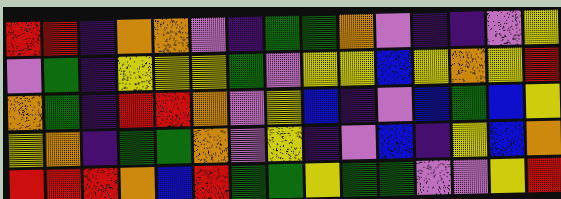[["red", "red", "indigo", "orange", "orange", "violet", "indigo", "green", "green", "orange", "violet", "indigo", "indigo", "violet", "yellow"], ["violet", "green", "indigo", "yellow", "yellow", "yellow", "green", "violet", "yellow", "yellow", "blue", "yellow", "orange", "yellow", "red"], ["orange", "green", "indigo", "red", "red", "orange", "violet", "yellow", "blue", "indigo", "violet", "blue", "green", "blue", "yellow"], ["yellow", "orange", "indigo", "green", "green", "orange", "violet", "yellow", "indigo", "violet", "blue", "indigo", "yellow", "blue", "orange"], ["red", "red", "red", "orange", "blue", "red", "green", "green", "yellow", "green", "green", "violet", "violet", "yellow", "red"]]